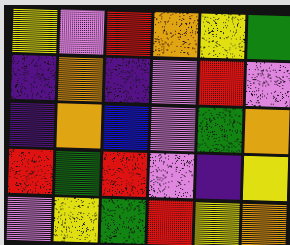[["yellow", "violet", "red", "orange", "yellow", "green"], ["indigo", "orange", "indigo", "violet", "red", "violet"], ["indigo", "orange", "blue", "violet", "green", "orange"], ["red", "green", "red", "violet", "indigo", "yellow"], ["violet", "yellow", "green", "red", "yellow", "orange"]]